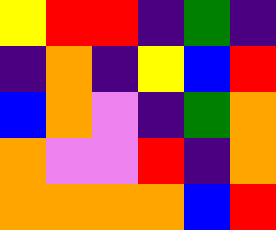[["yellow", "red", "red", "indigo", "green", "indigo"], ["indigo", "orange", "indigo", "yellow", "blue", "red"], ["blue", "orange", "violet", "indigo", "green", "orange"], ["orange", "violet", "violet", "red", "indigo", "orange"], ["orange", "orange", "orange", "orange", "blue", "red"]]